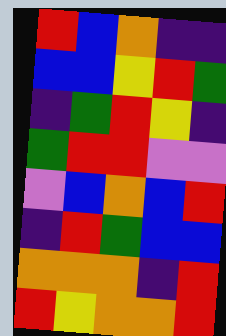[["red", "blue", "orange", "indigo", "indigo"], ["blue", "blue", "yellow", "red", "green"], ["indigo", "green", "red", "yellow", "indigo"], ["green", "red", "red", "violet", "violet"], ["violet", "blue", "orange", "blue", "red"], ["indigo", "red", "green", "blue", "blue"], ["orange", "orange", "orange", "indigo", "red"], ["red", "yellow", "orange", "orange", "red"]]